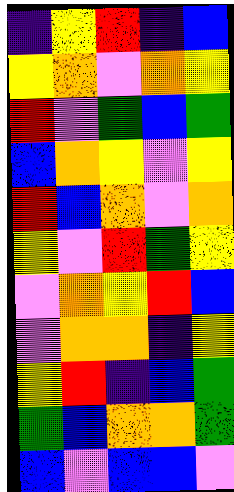[["indigo", "yellow", "red", "indigo", "blue"], ["yellow", "orange", "violet", "orange", "yellow"], ["red", "violet", "green", "blue", "green"], ["blue", "orange", "yellow", "violet", "yellow"], ["red", "blue", "orange", "violet", "orange"], ["yellow", "violet", "red", "green", "yellow"], ["violet", "orange", "yellow", "red", "blue"], ["violet", "orange", "orange", "indigo", "yellow"], ["yellow", "red", "indigo", "blue", "green"], ["green", "blue", "orange", "orange", "green"], ["blue", "violet", "blue", "blue", "violet"]]